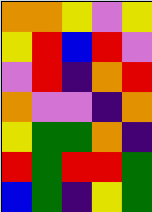[["orange", "orange", "yellow", "violet", "yellow"], ["yellow", "red", "blue", "red", "violet"], ["violet", "red", "indigo", "orange", "red"], ["orange", "violet", "violet", "indigo", "orange"], ["yellow", "green", "green", "orange", "indigo"], ["red", "green", "red", "red", "green"], ["blue", "green", "indigo", "yellow", "green"]]